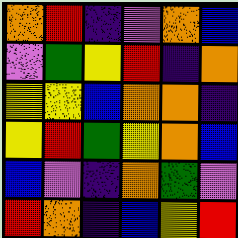[["orange", "red", "indigo", "violet", "orange", "blue"], ["violet", "green", "yellow", "red", "indigo", "orange"], ["yellow", "yellow", "blue", "orange", "orange", "indigo"], ["yellow", "red", "green", "yellow", "orange", "blue"], ["blue", "violet", "indigo", "orange", "green", "violet"], ["red", "orange", "indigo", "blue", "yellow", "red"]]